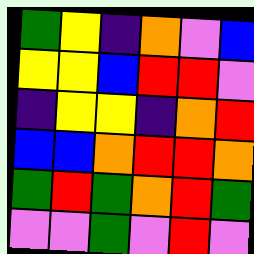[["green", "yellow", "indigo", "orange", "violet", "blue"], ["yellow", "yellow", "blue", "red", "red", "violet"], ["indigo", "yellow", "yellow", "indigo", "orange", "red"], ["blue", "blue", "orange", "red", "red", "orange"], ["green", "red", "green", "orange", "red", "green"], ["violet", "violet", "green", "violet", "red", "violet"]]